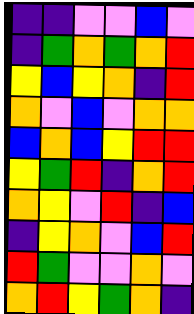[["indigo", "indigo", "violet", "violet", "blue", "violet"], ["indigo", "green", "orange", "green", "orange", "red"], ["yellow", "blue", "yellow", "orange", "indigo", "red"], ["orange", "violet", "blue", "violet", "orange", "orange"], ["blue", "orange", "blue", "yellow", "red", "red"], ["yellow", "green", "red", "indigo", "orange", "red"], ["orange", "yellow", "violet", "red", "indigo", "blue"], ["indigo", "yellow", "orange", "violet", "blue", "red"], ["red", "green", "violet", "violet", "orange", "violet"], ["orange", "red", "yellow", "green", "orange", "indigo"]]